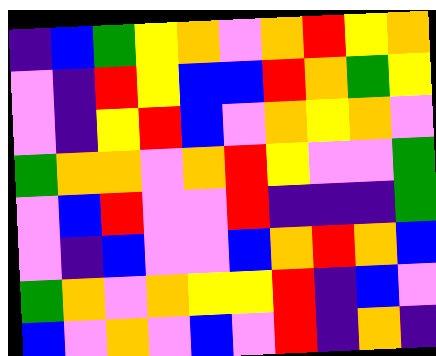[["indigo", "blue", "green", "yellow", "orange", "violet", "orange", "red", "yellow", "orange"], ["violet", "indigo", "red", "yellow", "blue", "blue", "red", "orange", "green", "yellow"], ["violet", "indigo", "yellow", "red", "blue", "violet", "orange", "yellow", "orange", "violet"], ["green", "orange", "orange", "violet", "orange", "red", "yellow", "violet", "violet", "green"], ["violet", "blue", "red", "violet", "violet", "red", "indigo", "indigo", "indigo", "green"], ["violet", "indigo", "blue", "violet", "violet", "blue", "orange", "red", "orange", "blue"], ["green", "orange", "violet", "orange", "yellow", "yellow", "red", "indigo", "blue", "violet"], ["blue", "violet", "orange", "violet", "blue", "violet", "red", "indigo", "orange", "indigo"]]